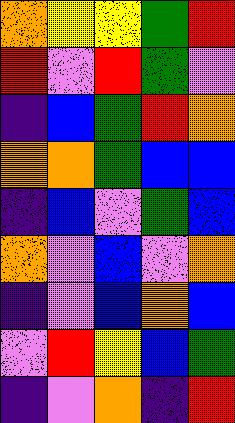[["orange", "yellow", "yellow", "green", "red"], ["red", "violet", "red", "green", "violet"], ["indigo", "blue", "green", "red", "orange"], ["orange", "orange", "green", "blue", "blue"], ["indigo", "blue", "violet", "green", "blue"], ["orange", "violet", "blue", "violet", "orange"], ["indigo", "violet", "blue", "orange", "blue"], ["violet", "red", "yellow", "blue", "green"], ["indigo", "violet", "orange", "indigo", "red"]]